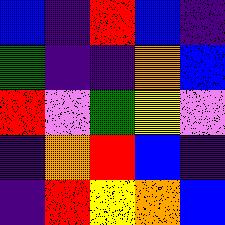[["blue", "indigo", "red", "blue", "indigo"], ["green", "indigo", "indigo", "orange", "blue"], ["red", "violet", "green", "yellow", "violet"], ["indigo", "orange", "red", "blue", "indigo"], ["indigo", "red", "yellow", "orange", "blue"]]